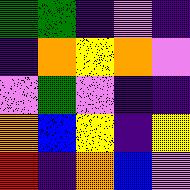[["green", "green", "indigo", "violet", "indigo"], ["indigo", "orange", "yellow", "orange", "violet"], ["violet", "green", "violet", "indigo", "indigo"], ["orange", "blue", "yellow", "indigo", "yellow"], ["red", "indigo", "orange", "blue", "violet"]]